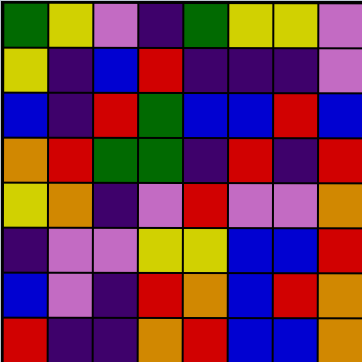[["green", "yellow", "violet", "indigo", "green", "yellow", "yellow", "violet"], ["yellow", "indigo", "blue", "red", "indigo", "indigo", "indigo", "violet"], ["blue", "indigo", "red", "green", "blue", "blue", "red", "blue"], ["orange", "red", "green", "green", "indigo", "red", "indigo", "red"], ["yellow", "orange", "indigo", "violet", "red", "violet", "violet", "orange"], ["indigo", "violet", "violet", "yellow", "yellow", "blue", "blue", "red"], ["blue", "violet", "indigo", "red", "orange", "blue", "red", "orange"], ["red", "indigo", "indigo", "orange", "red", "blue", "blue", "orange"]]